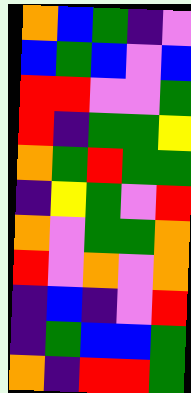[["orange", "blue", "green", "indigo", "violet"], ["blue", "green", "blue", "violet", "blue"], ["red", "red", "violet", "violet", "green"], ["red", "indigo", "green", "green", "yellow"], ["orange", "green", "red", "green", "green"], ["indigo", "yellow", "green", "violet", "red"], ["orange", "violet", "green", "green", "orange"], ["red", "violet", "orange", "violet", "orange"], ["indigo", "blue", "indigo", "violet", "red"], ["indigo", "green", "blue", "blue", "green"], ["orange", "indigo", "red", "red", "green"]]